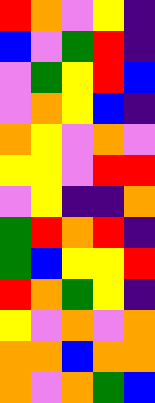[["red", "orange", "violet", "yellow", "indigo"], ["blue", "violet", "green", "red", "indigo"], ["violet", "green", "yellow", "red", "blue"], ["violet", "orange", "yellow", "blue", "indigo"], ["orange", "yellow", "violet", "orange", "violet"], ["yellow", "yellow", "violet", "red", "red"], ["violet", "yellow", "indigo", "indigo", "orange"], ["green", "red", "orange", "red", "indigo"], ["green", "blue", "yellow", "yellow", "red"], ["red", "orange", "green", "yellow", "indigo"], ["yellow", "violet", "orange", "violet", "orange"], ["orange", "orange", "blue", "orange", "orange"], ["orange", "violet", "orange", "green", "blue"]]